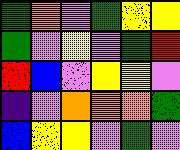[["green", "orange", "violet", "green", "yellow", "yellow"], ["green", "violet", "yellow", "violet", "green", "red"], ["red", "blue", "violet", "yellow", "yellow", "violet"], ["indigo", "violet", "orange", "orange", "orange", "green"], ["blue", "yellow", "yellow", "violet", "green", "violet"]]